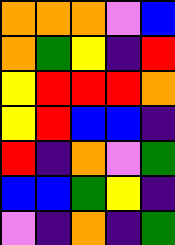[["orange", "orange", "orange", "violet", "blue"], ["orange", "green", "yellow", "indigo", "red"], ["yellow", "red", "red", "red", "orange"], ["yellow", "red", "blue", "blue", "indigo"], ["red", "indigo", "orange", "violet", "green"], ["blue", "blue", "green", "yellow", "indigo"], ["violet", "indigo", "orange", "indigo", "green"]]